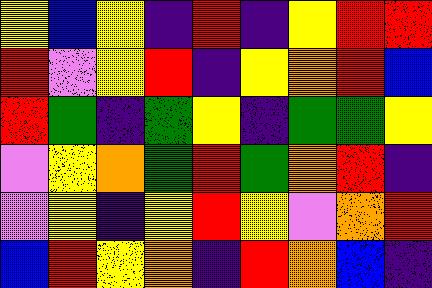[["yellow", "blue", "yellow", "indigo", "red", "indigo", "yellow", "red", "red"], ["red", "violet", "yellow", "red", "indigo", "yellow", "orange", "red", "blue"], ["red", "green", "indigo", "green", "yellow", "indigo", "green", "green", "yellow"], ["violet", "yellow", "orange", "green", "red", "green", "orange", "red", "indigo"], ["violet", "yellow", "indigo", "yellow", "red", "yellow", "violet", "orange", "red"], ["blue", "red", "yellow", "orange", "indigo", "red", "orange", "blue", "indigo"]]